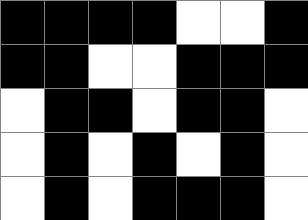[["black", "black", "black", "black", "white", "white", "black"], ["black", "black", "white", "white", "black", "black", "black"], ["white", "black", "black", "white", "black", "black", "white"], ["white", "black", "white", "black", "white", "black", "white"], ["white", "black", "white", "black", "black", "black", "white"]]